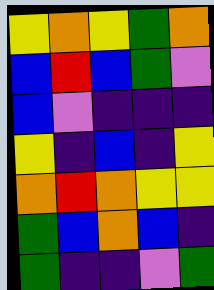[["yellow", "orange", "yellow", "green", "orange"], ["blue", "red", "blue", "green", "violet"], ["blue", "violet", "indigo", "indigo", "indigo"], ["yellow", "indigo", "blue", "indigo", "yellow"], ["orange", "red", "orange", "yellow", "yellow"], ["green", "blue", "orange", "blue", "indigo"], ["green", "indigo", "indigo", "violet", "green"]]